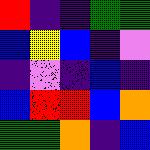[["red", "indigo", "indigo", "green", "green"], ["blue", "yellow", "blue", "indigo", "violet"], ["indigo", "violet", "indigo", "blue", "indigo"], ["blue", "red", "red", "blue", "orange"], ["green", "green", "orange", "indigo", "blue"]]